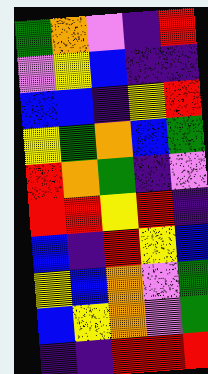[["green", "orange", "violet", "indigo", "red"], ["violet", "yellow", "blue", "indigo", "indigo"], ["blue", "blue", "indigo", "yellow", "red"], ["yellow", "green", "orange", "blue", "green"], ["red", "orange", "green", "indigo", "violet"], ["red", "red", "yellow", "red", "indigo"], ["blue", "indigo", "red", "yellow", "blue"], ["yellow", "blue", "orange", "violet", "green"], ["blue", "yellow", "orange", "violet", "green"], ["indigo", "indigo", "red", "red", "red"]]